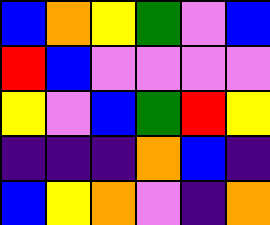[["blue", "orange", "yellow", "green", "violet", "blue"], ["red", "blue", "violet", "violet", "violet", "violet"], ["yellow", "violet", "blue", "green", "red", "yellow"], ["indigo", "indigo", "indigo", "orange", "blue", "indigo"], ["blue", "yellow", "orange", "violet", "indigo", "orange"]]